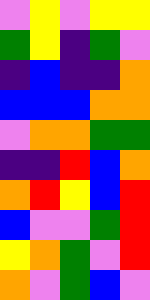[["violet", "yellow", "violet", "yellow", "yellow"], ["green", "yellow", "indigo", "green", "violet"], ["indigo", "blue", "indigo", "indigo", "orange"], ["blue", "blue", "blue", "orange", "orange"], ["violet", "orange", "orange", "green", "green"], ["indigo", "indigo", "red", "blue", "orange"], ["orange", "red", "yellow", "blue", "red"], ["blue", "violet", "violet", "green", "red"], ["yellow", "orange", "green", "violet", "red"], ["orange", "violet", "green", "blue", "violet"]]